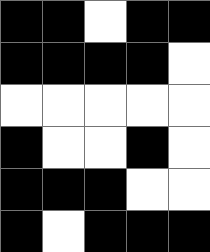[["black", "black", "white", "black", "black"], ["black", "black", "black", "black", "white"], ["white", "white", "white", "white", "white"], ["black", "white", "white", "black", "white"], ["black", "black", "black", "white", "white"], ["black", "white", "black", "black", "black"]]